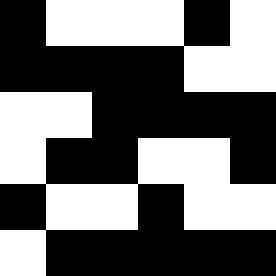[["black", "white", "white", "white", "black", "white"], ["black", "black", "black", "black", "white", "white"], ["white", "white", "black", "black", "black", "black"], ["white", "black", "black", "white", "white", "black"], ["black", "white", "white", "black", "white", "white"], ["white", "black", "black", "black", "black", "black"]]